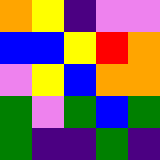[["orange", "yellow", "indigo", "violet", "violet"], ["blue", "blue", "yellow", "red", "orange"], ["violet", "yellow", "blue", "orange", "orange"], ["green", "violet", "green", "blue", "green"], ["green", "indigo", "indigo", "green", "indigo"]]